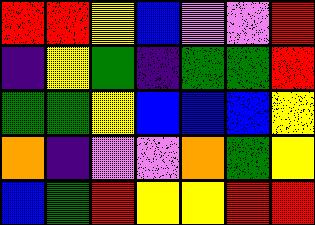[["red", "red", "yellow", "blue", "violet", "violet", "red"], ["indigo", "yellow", "green", "indigo", "green", "green", "red"], ["green", "green", "yellow", "blue", "blue", "blue", "yellow"], ["orange", "indigo", "violet", "violet", "orange", "green", "yellow"], ["blue", "green", "red", "yellow", "yellow", "red", "red"]]